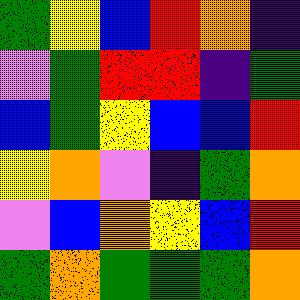[["green", "yellow", "blue", "red", "orange", "indigo"], ["violet", "green", "red", "red", "indigo", "green"], ["blue", "green", "yellow", "blue", "blue", "red"], ["yellow", "orange", "violet", "indigo", "green", "orange"], ["violet", "blue", "orange", "yellow", "blue", "red"], ["green", "orange", "green", "green", "green", "orange"]]